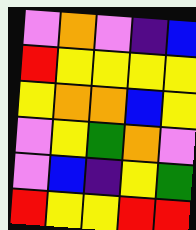[["violet", "orange", "violet", "indigo", "blue"], ["red", "yellow", "yellow", "yellow", "yellow"], ["yellow", "orange", "orange", "blue", "yellow"], ["violet", "yellow", "green", "orange", "violet"], ["violet", "blue", "indigo", "yellow", "green"], ["red", "yellow", "yellow", "red", "red"]]